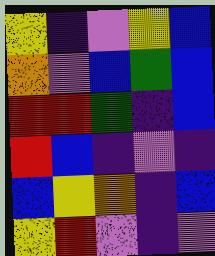[["yellow", "indigo", "violet", "yellow", "blue"], ["orange", "violet", "blue", "green", "blue"], ["red", "red", "green", "indigo", "blue"], ["red", "blue", "indigo", "violet", "indigo"], ["blue", "yellow", "orange", "indigo", "blue"], ["yellow", "red", "violet", "indigo", "violet"]]